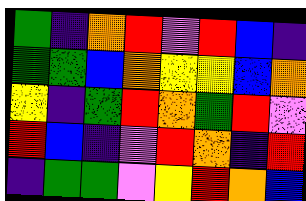[["green", "indigo", "orange", "red", "violet", "red", "blue", "indigo"], ["green", "green", "blue", "orange", "yellow", "yellow", "blue", "orange"], ["yellow", "indigo", "green", "red", "orange", "green", "red", "violet"], ["red", "blue", "indigo", "violet", "red", "orange", "indigo", "red"], ["indigo", "green", "green", "violet", "yellow", "red", "orange", "blue"]]